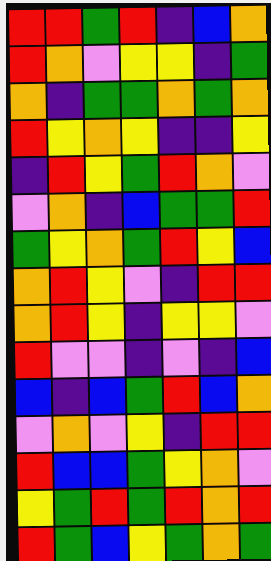[["red", "red", "green", "red", "indigo", "blue", "orange"], ["red", "orange", "violet", "yellow", "yellow", "indigo", "green"], ["orange", "indigo", "green", "green", "orange", "green", "orange"], ["red", "yellow", "orange", "yellow", "indigo", "indigo", "yellow"], ["indigo", "red", "yellow", "green", "red", "orange", "violet"], ["violet", "orange", "indigo", "blue", "green", "green", "red"], ["green", "yellow", "orange", "green", "red", "yellow", "blue"], ["orange", "red", "yellow", "violet", "indigo", "red", "red"], ["orange", "red", "yellow", "indigo", "yellow", "yellow", "violet"], ["red", "violet", "violet", "indigo", "violet", "indigo", "blue"], ["blue", "indigo", "blue", "green", "red", "blue", "orange"], ["violet", "orange", "violet", "yellow", "indigo", "red", "red"], ["red", "blue", "blue", "green", "yellow", "orange", "violet"], ["yellow", "green", "red", "green", "red", "orange", "red"], ["red", "green", "blue", "yellow", "green", "orange", "green"]]